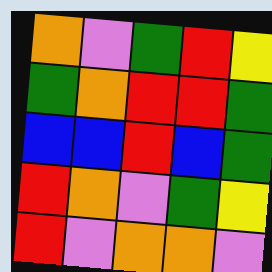[["orange", "violet", "green", "red", "yellow"], ["green", "orange", "red", "red", "green"], ["blue", "blue", "red", "blue", "green"], ["red", "orange", "violet", "green", "yellow"], ["red", "violet", "orange", "orange", "violet"]]